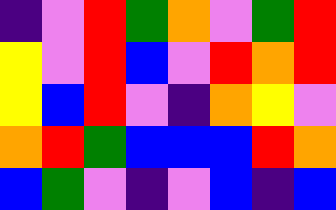[["indigo", "violet", "red", "green", "orange", "violet", "green", "red"], ["yellow", "violet", "red", "blue", "violet", "red", "orange", "red"], ["yellow", "blue", "red", "violet", "indigo", "orange", "yellow", "violet"], ["orange", "red", "green", "blue", "blue", "blue", "red", "orange"], ["blue", "green", "violet", "indigo", "violet", "blue", "indigo", "blue"]]